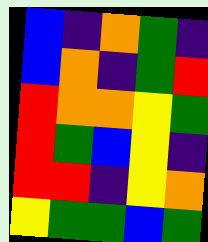[["blue", "indigo", "orange", "green", "indigo"], ["blue", "orange", "indigo", "green", "red"], ["red", "orange", "orange", "yellow", "green"], ["red", "green", "blue", "yellow", "indigo"], ["red", "red", "indigo", "yellow", "orange"], ["yellow", "green", "green", "blue", "green"]]